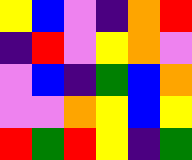[["yellow", "blue", "violet", "indigo", "orange", "red"], ["indigo", "red", "violet", "yellow", "orange", "violet"], ["violet", "blue", "indigo", "green", "blue", "orange"], ["violet", "violet", "orange", "yellow", "blue", "yellow"], ["red", "green", "red", "yellow", "indigo", "green"]]